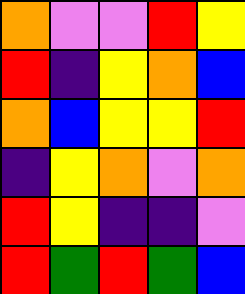[["orange", "violet", "violet", "red", "yellow"], ["red", "indigo", "yellow", "orange", "blue"], ["orange", "blue", "yellow", "yellow", "red"], ["indigo", "yellow", "orange", "violet", "orange"], ["red", "yellow", "indigo", "indigo", "violet"], ["red", "green", "red", "green", "blue"]]